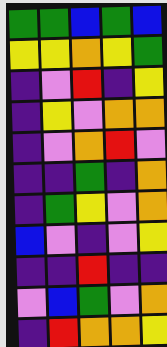[["green", "green", "blue", "green", "blue"], ["yellow", "yellow", "orange", "yellow", "green"], ["indigo", "violet", "red", "indigo", "yellow"], ["indigo", "yellow", "violet", "orange", "orange"], ["indigo", "violet", "orange", "red", "violet"], ["indigo", "indigo", "green", "indigo", "orange"], ["indigo", "green", "yellow", "violet", "orange"], ["blue", "violet", "indigo", "violet", "yellow"], ["indigo", "indigo", "red", "indigo", "indigo"], ["violet", "blue", "green", "violet", "orange"], ["indigo", "red", "orange", "orange", "yellow"]]